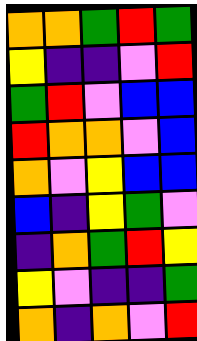[["orange", "orange", "green", "red", "green"], ["yellow", "indigo", "indigo", "violet", "red"], ["green", "red", "violet", "blue", "blue"], ["red", "orange", "orange", "violet", "blue"], ["orange", "violet", "yellow", "blue", "blue"], ["blue", "indigo", "yellow", "green", "violet"], ["indigo", "orange", "green", "red", "yellow"], ["yellow", "violet", "indigo", "indigo", "green"], ["orange", "indigo", "orange", "violet", "red"]]